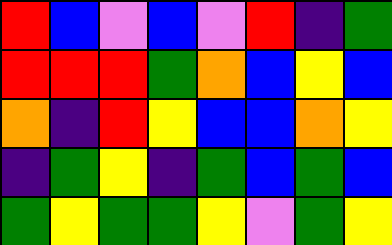[["red", "blue", "violet", "blue", "violet", "red", "indigo", "green"], ["red", "red", "red", "green", "orange", "blue", "yellow", "blue"], ["orange", "indigo", "red", "yellow", "blue", "blue", "orange", "yellow"], ["indigo", "green", "yellow", "indigo", "green", "blue", "green", "blue"], ["green", "yellow", "green", "green", "yellow", "violet", "green", "yellow"]]